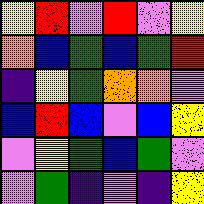[["yellow", "red", "violet", "red", "violet", "yellow"], ["orange", "blue", "green", "blue", "green", "red"], ["indigo", "yellow", "green", "orange", "orange", "violet"], ["blue", "red", "blue", "violet", "blue", "yellow"], ["violet", "yellow", "green", "blue", "green", "violet"], ["violet", "green", "indigo", "violet", "indigo", "yellow"]]